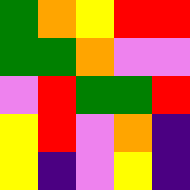[["green", "orange", "yellow", "red", "red"], ["green", "green", "orange", "violet", "violet"], ["violet", "red", "green", "green", "red"], ["yellow", "red", "violet", "orange", "indigo"], ["yellow", "indigo", "violet", "yellow", "indigo"]]